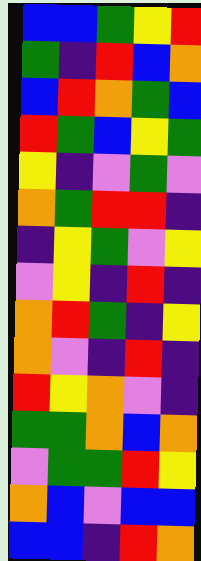[["blue", "blue", "green", "yellow", "red"], ["green", "indigo", "red", "blue", "orange"], ["blue", "red", "orange", "green", "blue"], ["red", "green", "blue", "yellow", "green"], ["yellow", "indigo", "violet", "green", "violet"], ["orange", "green", "red", "red", "indigo"], ["indigo", "yellow", "green", "violet", "yellow"], ["violet", "yellow", "indigo", "red", "indigo"], ["orange", "red", "green", "indigo", "yellow"], ["orange", "violet", "indigo", "red", "indigo"], ["red", "yellow", "orange", "violet", "indigo"], ["green", "green", "orange", "blue", "orange"], ["violet", "green", "green", "red", "yellow"], ["orange", "blue", "violet", "blue", "blue"], ["blue", "blue", "indigo", "red", "orange"]]